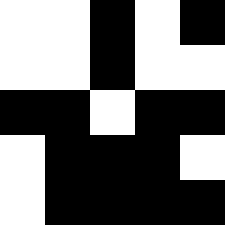[["white", "white", "black", "white", "black"], ["white", "white", "black", "white", "white"], ["black", "black", "white", "black", "black"], ["white", "black", "black", "black", "white"], ["white", "black", "black", "black", "black"]]